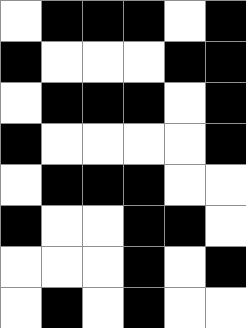[["white", "black", "black", "black", "white", "black"], ["black", "white", "white", "white", "black", "black"], ["white", "black", "black", "black", "white", "black"], ["black", "white", "white", "white", "white", "black"], ["white", "black", "black", "black", "white", "white"], ["black", "white", "white", "black", "black", "white"], ["white", "white", "white", "black", "white", "black"], ["white", "black", "white", "black", "white", "white"]]